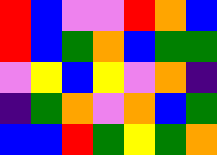[["red", "blue", "violet", "violet", "red", "orange", "blue"], ["red", "blue", "green", "orange", "blue", "green", "green"], ["violet", "yellow", "blue", "yellow", "violet", "orange", "indigo"], ["indigo", "green", "orange", "violet", "orange", "blue", "green"], ["blue", "blue", "red", "green", "yellow", "green", "orange"]]